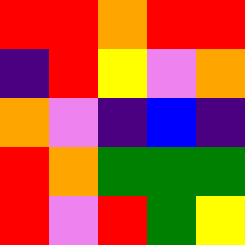[["red", "red", "orange", "red", "red"], ["indigo", "red", "yellow", "violet", "orange"], ["orange", "violet", "indigo", "blue", "indigo"], ["red", "orange", "green", "green", "green"], ["red", "violet", "red", "green", "yellow"]]